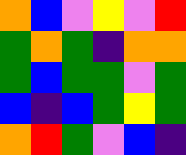[["orange", "blue", "violet", "yellow", "violet", "red"], ["green", "orange", "green", "indigo", "orange", "orange"], ["green", "blue", "green", "green", "violet", "green"], ["blue", "indigo", "blue", "green", "yellow", "green"], ["orange", "red", "green", "violet", "blue", "indigo"]]